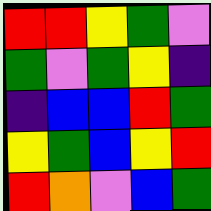[["red", "red", "yellow", "green", "violet"], ["green", "violet", "green", "yellow", "indigo"], ["indigo", "blue", "blue", "red", "green"], ["yellow", "green", "blue", "yellow", "red"], ["red", "orange", "violet", "blue", "green"]]